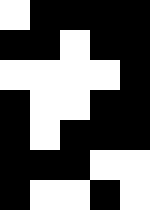[["white", "black", "black", "black", "black"], ["black", "black", "white", "black", "black"], ["white", "white", "white", "white", "black"], ["black", "white", "white", "black", "black"], ["black", "white", "black", "black", "black"], ["black", "black", "black", "white", "white"], ["black", "white", "white", "black", "white"]]